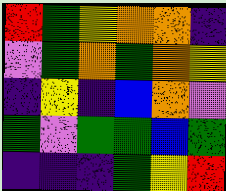[["red", "green", "yellow", "orange", "orange", "indigo"], ["violet", "green", "orange", "green", "orange", "yellow"], ["indigo", "yellow", "indigo", "blue", "orange", "violet"], ["green", "violet", "green", "green", "blue", "green"], ["indigo", "indigo", "indigo", "green", "yellow", "red"]]